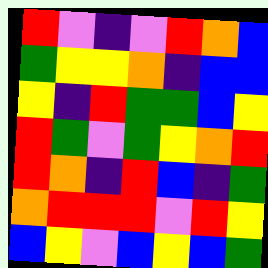[["red", "violet", "indigo", "violet", "red", "orange", "blue"], ["green", "yellow", "yellow", "orange", "indigo", "blue", "blue"], ["yellow", "indigo", "red", "green", "green", "blue", "yellow"], ["red", "green", "violet", "green", "yellow", "orange", "red"], ["red", "orange", "indigo", "red", "blue", "indigo", "green"], ["orange", "red", "red", "red", "violet", "red", "yellow"], ["blue", "yellow", "violet", "blue", "yellow", "blue", "green"]]